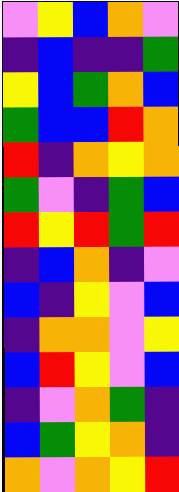[["violet", "yellow", "blue", "orange", "violet"], ["indigo", "blue", "indigo", "indigo", "green"], ["yellow", "blue", "green", "orange", "blue"], ["green", "blue", "blue", "red", "orange"], ["red", "indigo", "orange", "yellow", "orange"], ["green", "violet", "indigo", "green", "blue"], ["red", "yellow", "red", "green", "red"], ["indigo", "blue", "orange", "indigo", "violet"], ["blue", "indigo", "yellow", "violet", "blue"], ["indigo", "orange", "orange", "violet", "yellow"], ["blue", "red", "yellow", "violet", "blue"], ["indigo", "violet", "orange", "green", "indigo"], ["blue", "green", "yellow", "orange", "indigo"], ["orange", "violet", "orange", "yellow", "red"]]